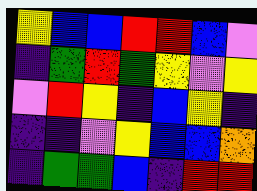[["yellow", "blue", "blue", "red", "red", "blue", "violet"], ["indigo", "green", "red", "green", "yellow", "violet", "yellow"], ["violet", "red", "yellow", "indigo", "blue", "yellow", "indigo"], ["indigo", "indigo", "violet", "yellow", "blue", "blue", "orange"], ["indigo", "green", "green", "blue", "indigo", "red", "red"]]